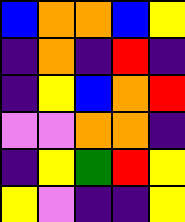[["blue", "orange", "orange", "blue", "yellow"], ["indigo", "orange", "indigo", "red", "indigo"], ["indigo", "yellow", "blue", "orange", "red"], ["violet", "violet", "orange", "orange", "indigo"], ["indigo", "yellow", "green", "red", "yellow"], ["yellow", "violet", "indigo", "indigo", "yellow"]]